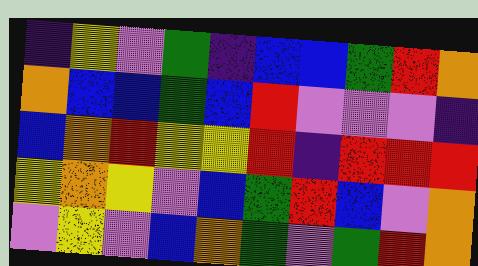[["indigo", "yellow", "violet", "green", "indigo", "blue", "blue", "green", "red", "orange"], ["orange", "blue", "blue", "green", "blue", "red", "violet", "violet", "violet", "indigo"], ["blue", "orange", "red", "yellow", "yellow", "red", "indigo", "red", "red", "red"], ["yellow", "orange", "yellow", "violet", "blue", "green", "red", "blue", "violet", "orange"], ["violet", "yellow", "violet", "blue", "orange", "green", "violet", "green", "red", "orange"]]